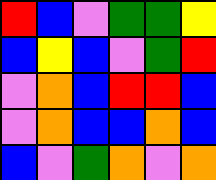[["red", "blue", "violet", "green", "green", "yellow"], ["blue", "yellow", "blue", "violet", "green", "red"], ["violet", "orange", "blue", "red", "red", "blue"], ["violet", "orange", "blue", "blue", "orange", "blue"], ["blue", "violet", "green", "orange", "violet", "orange"]]